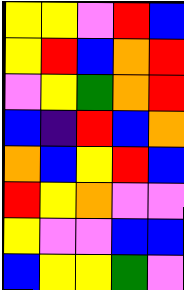[["yellow", "yellow", "violet", "red", "blue"], ["yellow", "red", "blue", "orange", "red"], ["violet", "yellow", "green", "orange", "red"], ["blue", "indigo", "red", "blue", "orange"], ["orange", "blue", "yellow", "red", "blue"], ["red", "yellow", "orange", "violet", "violet"], ["yellow", "violet", "violet", "blue", "blue"], ["blue", "yellow", "yellow", "green", "violet"]]